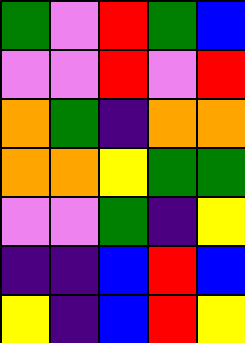[["green", "violet", "red", "green", "blue"], ["violet", "violet", "red", "violet", "red"], ["orange", "green", "indigo", "orange", "orange"], ["orange", "orange", "yellow", "green", "green"], ["violet", "violet", "green", "indigo", "yellow"], ["indigo", "indigo", "blue", "red", "blue"], ["yellow", "indigo", "blue", "red", "yellow"]]